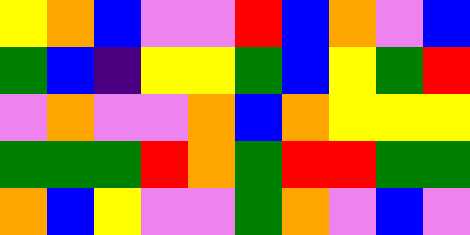[["yellow", "orange", "blue", "violet", "violet", "red", "blue", "orange", "violet", "blue"], ["green", "blue", "indigo", "yellow", "yellow", "green", "blue", "yellow", "green", "red"], ["violet", "orange", "violet", "violet", "orange", "blue", "orange", "yellow", "yellow", "yellow"], ["green", "green", "green", "red", "orange", "green", "red", "red", "green", "green"], ["orange", "blue", "yellow", "violet", "violet", "green", "orange", "violet", "blue", "violet"]]